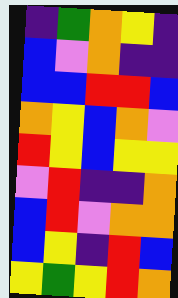[["indigo", "green", "orange", "yellow", "indigo"], ["blue", "violet", "orange", "indigo", "indigo"], ["blue", "blue", "red", "red", "blue"], ["orange", "yellow", "blue", "orange", "violet"], ["red", "yellow", "blue", "yellow", "yellow"], ["violet", "red", "indigo", "indigo", "orange"], ["blue", "red", "violet", "orange", "orange"], ["blue", "yellow", "indigo", "red", "blue"], ["yellow", "green", "yellow", "red", "orange"]]